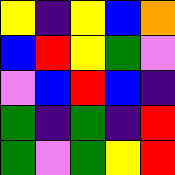[["yellow", "indigo", "yellow", "blue", "orange"], ["blue", "red", "yellow", "green", "violet"], ["violet", "blue", "red", "blue", "indigo"], ["green", "indigo", "green", "indigo", "red"], ["green", "violet", "green", "yellow", "red"]]